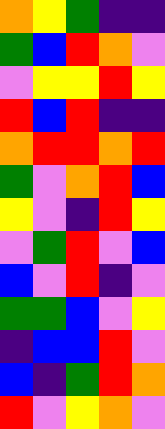[["orange", "yellow", "green", "indigo", "indigo"], ["green", "blue", "red", "orange", "violet"], ["violet", "yellow", "yellow", "red", "yellow"], ["red", "blue", "red", "indigo", "indigo"], ["orange", "red", "red", "orange", "red"], ["green", "violet", "orange", "red", "blue"], ["yellow", "violet", "indigo", "red", "yellow"], ["violet", "green", "red", "violet", "blue"], ["blue", "violet", "red", "indigo", "violet"], ["green", "green", "blue", "violet", "yellow"], ["indigo", "blue", "blue", "red", "violet"], ["blue", "indigo", "green", "red", "orange"], ["red", "violet", "yellow", "orange", "violet"]]